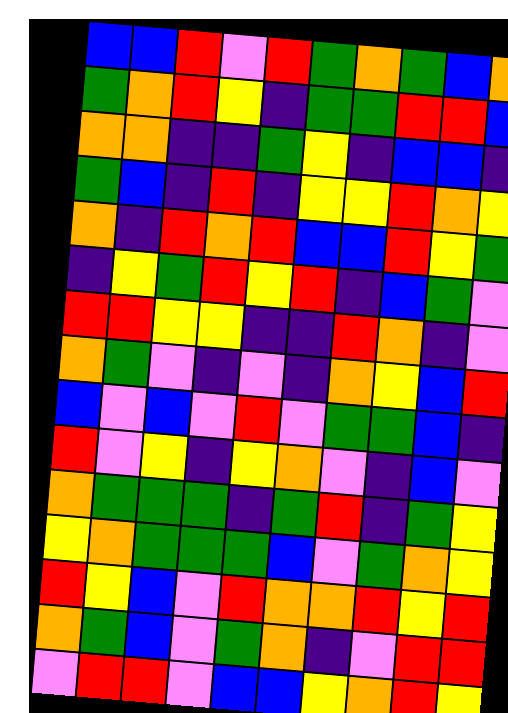[["blue", "blue", "red", "violet", "red", "green", "orange", "green", "blue", "orange"], ["green", "orange", "red", "yellow", "indigo", "green", "green", "red", "red", "blue"], ["orange", "orange", "indigo", "indigo", "green", "yellow", "indigo", "blue", "blue", "indigo"], ["green", "blue", "indigo", "red", "indigo", "yellow", "yellow", "red", "orange", "yellow"], ["orange", "indigo", "red", "orange", "red", "blue", "blue", "red", "yellow", "green"], ["indigo", "yellow", "green", "red", "yellow", "red", "indigo", "blue", "green", "violet"], ["red", "red", "yellow", "yellow", "indigo", "indigo", "red", "orange", "indigo", "violet"], ["orange", "green", "violet", "indigo", "violet", "indigo", "orange", "yellow", "blue", "red"], ["blue", "violet", "blue", "violet", "red", "violet", "green", "green", "blue", "indigo"], ["red", "violet", "yellow", "indigo", "yellow", "orange", "violet", "indigo", "blue", "violet"], ["orange", "green", "green", "green", "indigo", "green", "red", "indigo", "green", "yellow"], ["yellow", "orange", "green", "green", "green", "blue", "violet", "green", "orange", "yellow"], ["red", "yellow", "blue", "violet", "red", "orange", "orange", "red", "yellow", "red"], ["orange", "green", "blue", "violet", "green", "orange", "indigo", "violet", "red", "red"], ["violet", "red", "red", "violet", "blue", "blue", "yellow", "orange", "red", "yellow"]]